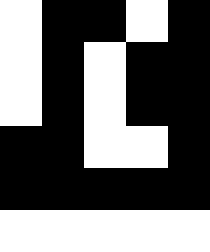[["white", "black", "black", "white", "black"], ["white", "black", "white", "black", "black"], ["white", "black", "white", "black", "black"], ["black", "black", "white", "white", "black"], ["black", "black", "black", "black", "black"], ["white", "white", "white", "white", "white"]]